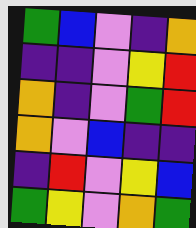[["green", "blue", "violet", "indigo", "orange"], ["indigo", "indigo", "violet", "yellow", "red"], ["orange", "indigo", "violet", "green", "red"], ["orange", "violet", "blue", "indigo", "indigo"], ["indigo", "red", "violet", "yellow", "blue"], ["green", "yellow", "violet", "orange", "green"]]